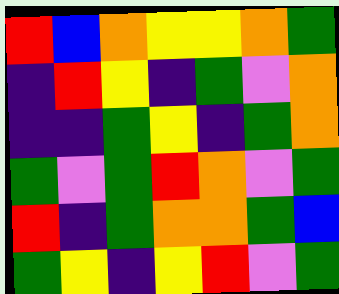[["red", "blue", "orange", "yellow", "yellow", "orange", "green"], ["indigo", "red", "yellow", "indigo", "green", "violet", "orange"], ["indigo", "indigo", "green", "yellow", "indigo", "green", "orange"], ["green", "violet", "green", "red", "orange", "violet", "green"], ["red", "indigo", "green", "orange", "orange", "green", "blue"], ["green", "yellow", "indigo", "yellow", "red", "violet", "green"]]